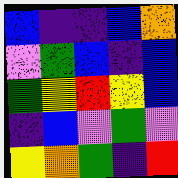[["blue", "indigo", "indigo", "blue", "orange"], ["violet", "green", "blue", "indigo", "blue"], ["green", "yellow", "red", "yellow", "blue"], ["indigo", "blue", "violet", "green", "violet"], ["yellow", "orange", "green", "indigo", "red"]]